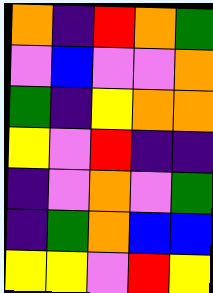[["orange", "indigo", "red", "orange", "green"], ["violet", "blue", "violet", "violet", "orange"], ["green", "indigo", "yellow", "orange", "orange"], ["yellow", "violet", "red", "indigo", "indigo"], ["indigo", "violet", "orange", "violet", "green"], ["indigo", "green", "orange", "blue", "blue"], ["yellow", "yellow", "violet", "red", "yellow"]]